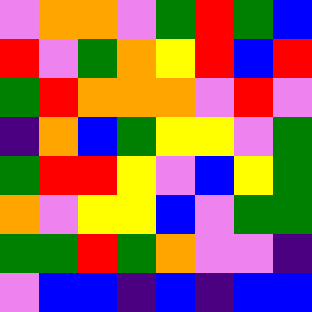[["violet", "orange", "orange", "violet", "green", "red", "green", "blue"], ["red", "violet", "green", "orange", "yellow", "red", "blue", "red"], ["green", "red", "orange", "orange", "orange", "violet", "red", "violet"], ["indigo", "orange", "blue", "green", "yellow", "yellow", "violet", "green"], ["green", "red", "red", "yellow", "violet", "blue", "yellow", "green"], ["orange", "violet", "yellow", "yellow", "blue", "violet", "green", "green"], ["green", "green", "red", "green", "orange", "violet", "violet", "indigo"], ["violet", "blue", "blue", "indigo", "blue", "indigo", "blue", "blue"]]